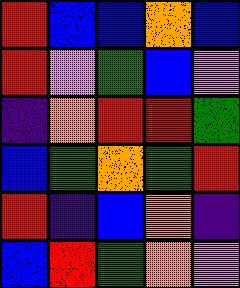[["red", "blue", "blue", "orange", "blue"], ["red", "violet", "green", "blue", "violet"], ["indigo", "orange", "red", "red", "green"], ["blue", "green", "orange", "green", "red"], ["red", "indigo", "blue", "orange", "indigo"], ["blue", "red", "green", "orange", "violet"]]